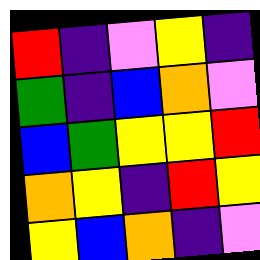[["red", "indigo", "violet", "yellow", "indigo"], ["green", "indigo", "blue", "orange", "violet"], ["blue", "green", "yellow", "yellow", "red"], ["orange", "yellow", "indigo", "red", "yellow"], ["yellow", "blue", "orange", "indigo", "violet"]]